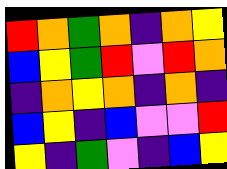[["red", "orange", "green", "orange", "indigo", "orange", "yellow"], ["blue", "yellow", "green", "red", "violet", "red", "orange"], ["indigo", "orange", "yellow", "orange", "indigo", "orange", "indigo"], ["blue", "yellow", "indigo", "blue", "violet", "violet", "red"], ["yellow", "indigo", "green", "violet", "indigo", "blue", "yellow"]]